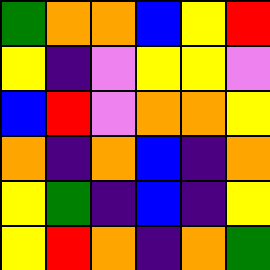[["green", "orange", "orange", "blue", "yellow", "red"], ["yellow", "indigo", "violet", "yellow", "yellow", "violet"], ["blue", "red", "violet", "orange", "orange", "yellow"], ["orange", "indigo", "orange", "blue", "indigo", "orange"], ["yellow", "green", "indigo", "blue", "indigo", "yellow"], ["yellow", "red", "orange", "indigo", "orange", "green"]]